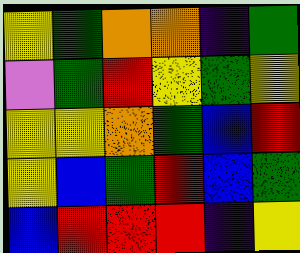[["yellow", "green", "orange", "orange", "indigo", "green"], ["violet", "green", "red", "yellow", "green", "yellow"], ["yellow", "yellow", "orange", "green", "blue", "red"], ["yellow", "blue", "green", "red", "blue", "green"], ["blue", "red", "red", "red", "indigo", "yellow"]]